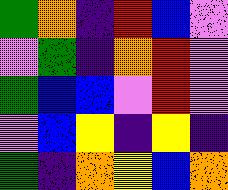[["green", "orange", "indigo", "red", "blue", "violet"], ["violet", "green", "indigo", "orange", "red", "violet"], ["green", "blue", "blue", "violet", "red", "violet"], ["violet", "blue", "yellow", "indigo", "yellow", "indigo"], ["green", "indigo", "orange", "yellow", "blue", "orange"]]